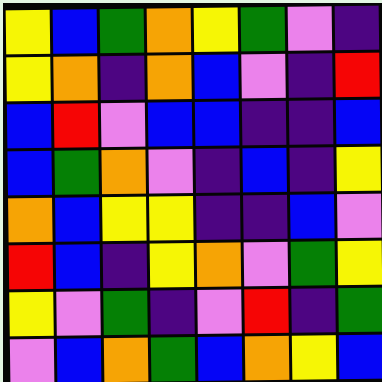[["yellow", "blue", "green", "orange", "yellow", "green", "violet", "indigo"], ["yellow", "orange", "indigo", "orange", "blue", "violet", "indigo", "red"], ["blue", "red", "violet", "blue", "blue", "indigo", "indigo", "blue"], ["blue", "green", "orange", "violet", "indigo", "blue", "indigo", "yellow"], ["orange", "blue", "yellow", "yellow", "indigo", "indigo", "blue", "violet"], ["red", "blue", "indigo", "yellow", "orange", "violet", "green", "yellow"], ["yellow", "violet", "green", "indigo", "violet", "red", "indigo", "green"], ["violet", "blue", "orange", "green", "blue", "orange", "yellow", "blue"]]